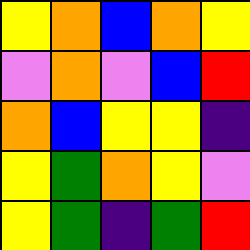[["yellow", "orange", "blue", "orange", "yellow"], ["violet", "orange", "violet", "blue", "red"], ["orange", "blue", "yellow", "yellow", "indigo"], ["yellow", "green", "orange", "yellow", "violet"], ["yellow", "green", "indigo", "green", "red"]]